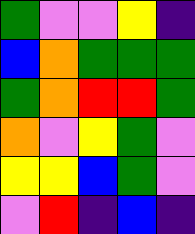[["green", "violet", "violet", "yellow", "indigo"], ["blue", "orange", "green", "green", "green"], ["green", "orange", "red", "red", "green"], ["orange", "violet", "yellow", "green", "violet"], ["yellow", "yellow", "blue", "green", "violet"], ["violet", "red", "indigo", "blue", "indigo"]]